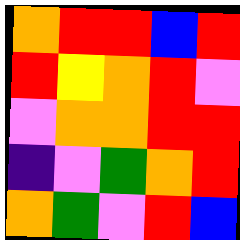[["orange", "red", "red", "blue", "red"], ["red", "yellow", "orange", "red", "violet"], ["violet", "orange", "orange", "red", "red"], ["indigo", "violet", "green", "orange", "red"], ["orange", "green", "violet", "red", "blue"]]